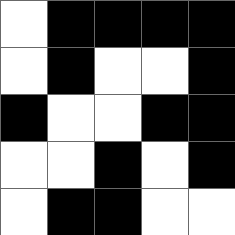[["white", "black", "black", "black", "black"], ["white", "black", "white", "white", "black"], ["black", "white", "white", "black", "black"], ["white", "white", "black", "white", "black"], ["white", "black", "black", "white", "white"]]